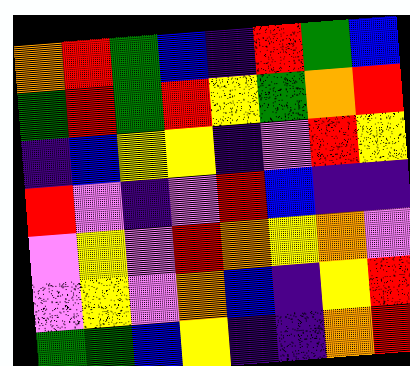[["orange", "red", "green", "blue", "indigo", "red", "green", "blue"], ["green", "red", "green", "red", "yellow", "green", "orange", "red"], ["indigo", "blue", "yellow", "yellow", "indigo", "violet", "red", "yellow"], ["red", "violet", "indigo", "violet", "red", "blue", "indigo", "indigo"], ["violet", "yellow", "violet", "red", "orange", "yellow", "orange", "violet"], ["violet", "yellow", "violet", "orange", "blue", "indigo", "yellow", "red"], ["green", "green", "blue", "yellow", "indigo", "indigo", "orange", "red"]]